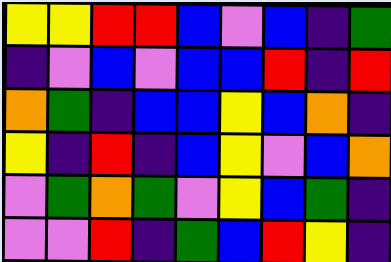[["yellow", "yellow", "red", "red", "blue", "violet", "blue", "indigo", "green"], ["indigo", "violet", "blue", "violet", "blue", "blue", "red", "indigo", "red"], ["orange", "green", "indigo", "blue", "blue", "yellow", "blue", "orange", "indigo"], ["yellow", "indigo", "red", "indigo", "blue", "yellow", "violet", "blue", "orange"], ["violet", "green", "orange", "green", "violet", "yellow", "blue", "green", "indigo"], ["violet", "violet", "red", "indigo", "green", "blue", "red", "yellow", "indigo"]]